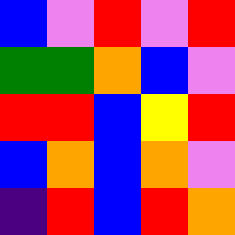[["blue", "violet", "red", "violet", "red"], ["green", "green", "orange", "blue", "violet"], ["red", "red", "blue", "yellow", "red"], ["blue", "orange", "blue", "orange", "violet"], ["indigo", "red", "blue", "red", "orange"]]